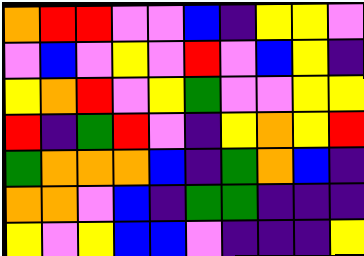[["orange", "red", "red", "violet", "violet", "blue", "indigo", "yellow", "yellow", "violet"], ["violet", "blue", "violet", "yellow", "violet", "red", "violet", "blue", "yellow", "indigo"], ["yellow", "orange", "red", "violet", "yellow", "green", "violet", "violet", "yellow", "yellow"], ["red", "indigo", "green", "red", "violet", "indigo", "yellow", "orange", "yellow", "red"], ["green", "orange", "orange", "orange", "blue", "indigo", "green", "orange", "blue", "indigo"], ["orange", "orange", "violet", "blue", "indigo", "green", "green", "indigo", "indigo", "indigo"], ["yellow", "violet", "yellow", "blue", "blue", "violet", "indigo", "indigo", "indigo", "yellow"]]